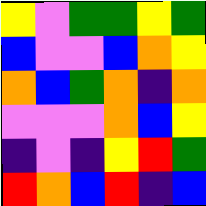[["yellow", "violet", "green", "green", "yellow", "green"], ["blue", "violet", "violet", "blue", "orange", "yellow"], ["orange", "blue", "green", "orange", "indigo", "orange"], ["violet", "violet", "violet", "orange", "blue", "yellow"], ["indigo", "violet", "indigo", "yellow", "red", "green"], ["red", "orange", "blue", "red", "indigo", "blue"]]